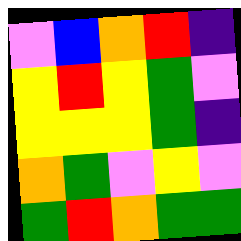[["violet", "blue", "orange", "red", "indigo"], ["yellow", "red", "yellow", "green", "violet"], ["yellow", "yellow", "yellow", "green", "indigo"], ["orange", "green", "violet", "yellow", "violet"], ["green", "red", "orange", "green", "green"]]